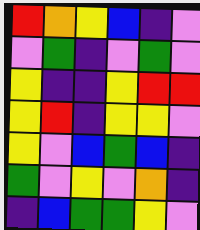[["red", "orange", "yellow", "blue", "indigo", "violet"], ["violet", "green", "indigo", "violet", "green", "violet"], ["yellow", "indigo", "indigo", "yellow", "red", "red"], ["yellow", "red", "indigo", "yellow", "yellow", "violet"], ["yellow", "violet", "blue", "green", "blue", "indigo"], ["green", "violet", "yellow", "violet", "orange", "indigo"], ["indigo", "blue", "green", "green", "yellow", "violet"]]